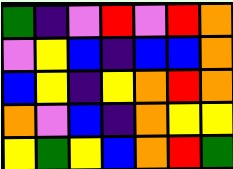[["green", "indigo", "violet", "red", "violet", "red", "orange"], ["violet", "yellow", "blue", "indigo", "blue", "blue", "orange"], ["blue", "yellow", "indigo", "yellow", "orange", "red", "orange"], ["orange", "violet", "blue", "indigo", "orange", "yellow", "yellow"], ["yellow", "green", "yellow", "blue", "orange", "red", "green"]]